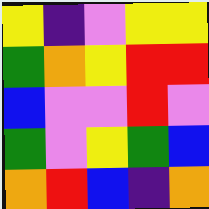[["yellow", "indigo", "violet", "yellow", "yellow"], ["green", "orange", "yellow", "red", "red"], ["blue", "violet", "violet", "red", "violet"], ["green", "violet", "yellow", "green", "blue"], ["orange", "red", "blue", "indigo", "orange"]]